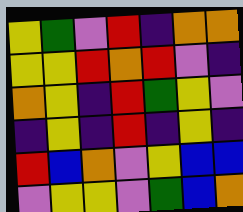[["yellow", "green", "violet", "red", "indigo", "orange", "orange"], ["yellow", "yellow", "red", "orange", "red", "violet", "indigo"], ["orange", "yellow", "indigo", "red", "green", "yellow", "violet"], ["indigo", "yellow", "indigo", "red", "indigo", "yellow", "indigo"], ["red", "blue", "orange", "violet", "yellow", "blue", "blue"], ["violet", "yellow", "yellow", "violet", "green", "blue", "orange"]]